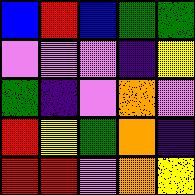[["blue", "red", "blue", "green", "green"], ["violet", "violet", "violet", "indigo", "yellow"], ["green", "indigo", "violet", "orange", "violet"], ["red", "yellow", "green", "orange", "indigo"], ["red", "red", "violet", "orange", "yellow"]]